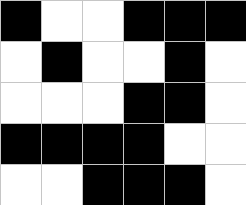[["black", "white", "white", "black", "black", "black"], ["white", "black", "white", "white", "black", "white"], ["white", "white", "white", "black", "black", "white"], ["black", "black", "black", "black", "white", "white"], ["white", "white", "black", "black", "black", "white"]]